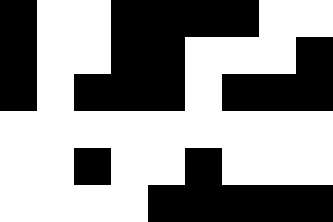[["black", "white", "white", "black", "black", "black", "black", "white", "white"], ["black", "white", "white", "black", "black", "white", "white", "white", "black"], ["black", "white", "black", "black", "black", "white", "black", "black", "black"], ["white", "white", "white", "white", "white", "white", "white", "white", "white"], ["white", "white", "black", "white", "white", "black", "white", "white", "white"], ["white", "white", "white", "white", "black", "black", "black", "black", "black"]]